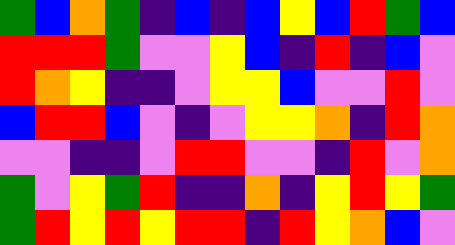[["green", "blue", "orange", "green", "indigo", "blue", "indigo", "blue", "yellow", "blue", "red", "green", "blue"], ["red", "red", "red", "green", "violet", "violet", "yellow", "blue", "indigo", "red", "indigo", "blue", "violet"], ["red", "orange", "yellow", "indigo", "indigo", "violet", "yellow", "yellow", "blue", "violet", "violet", "red", "violet"], ["blue", "red", "red", "blue", "violet", "indigo", "violet", "yellow", "yellow", "orange", "indigo", "red", "orange"], ["violet", "violet", "indigo", "indigo", "violet", "red", "red", "violet", "violet", "indigo", "red", "violet", "orange"], ["green", "violet", "yellow", "green", "red", "indigo", "indigo", "orange", "indigo", "yellow", "red", "yellow", "green"], ["green", "red", "yellow", "red", "yellow", "red", "red", "indigo", "red", "yellow", "orange", "blue", "violet"]]